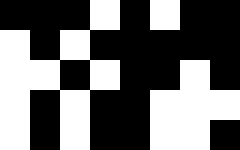[["black", "black", "black", "white", "black", "white", "black", "black"], ["white", "black", "white", "black", "black", "black", "black", "black"], ["white", "white", "black", "white", "black", "black", "white", "black"], ["white", "black", "white", "black", "black", "white", "white", "white"], ["white", "black", "white", "black", "black", "white", "white", "black"]]